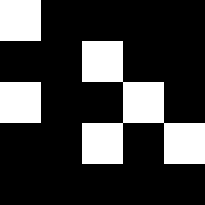[["white", "black", "black", "black", "black"], ["black", "black", "white", "black", "black"], ["white", "black", "black", "white", "black"], ["black", "black", "white", "black", "white"], ["black", "black", "black", "black", "black"]]